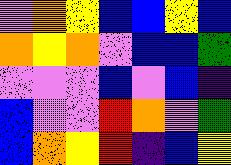[["violet", "orange", "yellow", "blue", "blue", "yellow", "blue"], ["orange", "yellow", "orange", "violet", "blue", "blue", "green"], ["violet", "violet", "violet", "blue", "violet", "blue", "indigo"], ["blue", "violet", "violet", "red", "orange", "violet", "green"], ["blue", "orange", "yellow", "red", "indigo", "blue", "yellow"]]